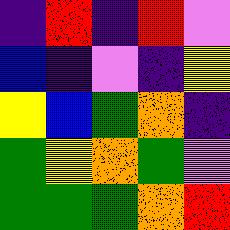[["indigo", "red", "indigo", "red", "violet"], ["blue", "indigo", "violet", "indigo", "yellow"], ["yellow", "blue", "green", "orange", "indigo"], ["green", "yellow", "orange", "green", "violet"], ["green", "green", "green", "orange", "red"]]